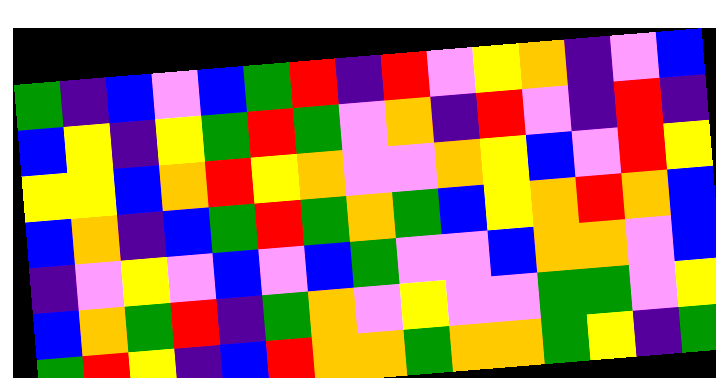[["green", "indigo", "blue", "violet", "blue", "green", "red", "indigo", "red", "violet", "yellow", "orange", "indigo", "violet", "blue"], ["blue", "yellow", "indigo", "yellow", "green", "red", "green", "violet", "orange", "indigo", "red", "violet", "indigo", "red", "indigo"], ["yellow", "yellow", "blue", "orange", "red", "yellow", "orange", "violet", "violet", "orange", "yellow", "blue", "violet", "red", "yellow"], ["blue", "orange", "indigo", "blue", "green", "red", "green", "orange", "green", "blue", "yellow", "orange", "red", "orange", "blue"], ["indigo", "violet", "yellow", "violet", "blue", "violet", "blue", "green", "violet", "violet", "blue", "orange", "orange", "violet", "blue"], ["blue", "orange", "green", "red", "indigo", "green", "orange", "violet", "yellow", "violet", "violet", "green", "green", "violet", "yellow"], ["green", "red", "yellow", "indigo", "blue", "red", "orange", "orange", "green", "orange", "orange", "green", "yellow", "indigo", "green"]]